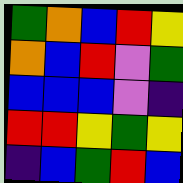[["green", "orange", "blue", "red", "yellow"], ["orange", "blue", "red", "violet", "green"], ["blue", "blue", "blue", "violet", "indigo"], ["red", "red", "yellow", "green", "yellow"], ["indigo", "blue", "green", "red", "blue"]]